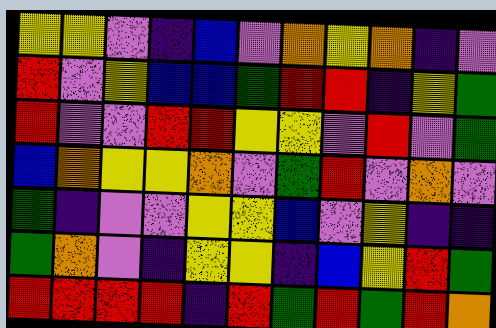[["yellow", "yellow", "violet", "indigo", "blue", "violet", "orange", "yellow", "orange", "indigo", "violet"], ["red", "violet", "yellow", "blue", "blue", "green", "red", "red", "indigo", "yellow", "green"], ["red", "violet", "violet", "red", "red", "yellow", "yellow", "violet", "red", "violet", "green"], ["blue", "orange", "yellow", "yellow", "orange", "violet", "green", "red", "violet", "orange", "violet"], ["green", "indigo", "violet", "violet", "yellow", "yellow", "blue", "violet", "yellow", "indigo", "indigo"], ["green", "orange", "violet", "indigo", "yellow", "yellow", "indigo", "blue", "yellow", "red", "green"], ["red", "red", "red", "red", "indigo", "red", "green", "red", "green", "red", "orange"]]